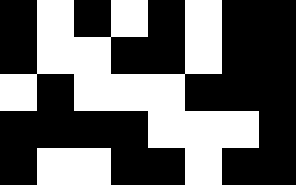[["black", "white", "black", "white", "black", "white", "black", "black"], ["black", "white", "white", "black", "black", "white", "black", "black"], ["white", "black", "white", "white", "white", "black", "black", "black"], ["black", "black", "black", "black", "white", "white", "white", "black"], ["black", "white", "white", "black", "black", "white", "black", "black"]]